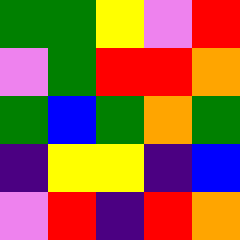[["green", "green", "yellow", "violet", "red"], ["violet", "green", "red", "red", "orange"], ["green", "blue", "green", "orange", "green"], ["indigo", "yellow", "yellow", "indigo", "blue"], ["violet", "red", "indigo", "red", "orange"]]